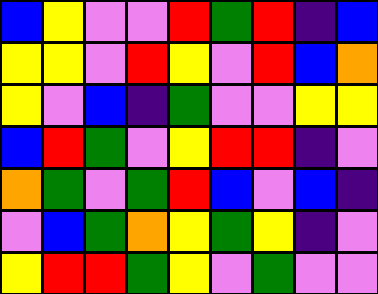[["blue", "yellow", "violet", "violet", "red", "green", "red", "indigo", "blue"], ["yellow", "yellow", "violet", "red", "yellow", "violet", "red", "blue", "orange"], ["yellow", "violet", "blue", "indigo", "green", "violet", "violet", "yellow", "yellow"], ["blue", "red", "green", "violet", "yellow", "red", "red", "indigo", "violet"], ["orange", "green", "violet", "green", "red", "blue", "violet", "blue", "indigo"], ["violet", "blue", "green", "orange", "yellow", "green", "yellow", "indigo", "violet"], ["yellow", "red", "red", "green", "yellow", "violet", "green", "violet", "violet"]]